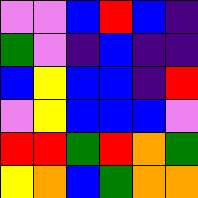[["violet", "violet", "blue", "red", "blue", "indigo"], ["green", "violet", "indigo", "blue", "indigo", "indigo"], ["blue", "yellow", "blue", "blue", "indigo", "red"], ["violet", "yellow", "blue", "blue", "blue", "violet"], ["red", "red", "green", "red", "orange", "green"], ["yellow", "orange", "blue", "green", "orange", "orange"]]